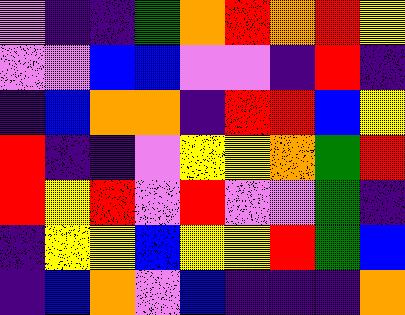[["violet", "indigo", "indigo", "green", "orange", "red", "orange", "red", "yellow"], ["violet", "violet", "blue", "blue", "violet", "violet", "indigo", "red", "indigo"], ["indigo", "blue", "orange", "orange", "indigo", "red", "red", "blue", "yellow"], ["red", "indigo", "indigo", "violet", "yellow", "yellow", "orange", "green", "red"], ["red", "yellow", "red", "violet", "red", "violet", "violet", "green", "indigo"], ["indigo", "yellow", "yellow", "blue", "yellow", "yellow", "red", "green", "blue"], ["indigo", "blue", "orange", "violet", "blue", "indigo", "indigo", "indigo", "orange"]]